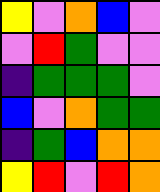[["yellow", "violet", "orange", "blue", "violet"], ["violet", "red", "green", "violet", "violet"], ["indigo", "green", "green", "green", "violet"], ["blue", "violet", "orange", "green", "green"], ["indigo", "green", "blue", "orange", "orange"], ["yellow", "red", "violet", "red", "orange"]]